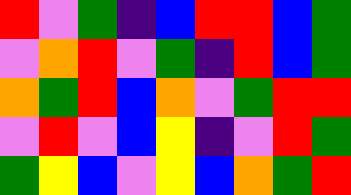[["red", "violet", "green", "indigo", "blue", "red", "red", "blue", "green"], ["violet", "orange", "red", "violet", "green", "indigo", "red", "blue", "green"], ["orange", "green", "red", "blue", "orange", "violet", "green", "red", "red"], ["violet", "red", "violet", "blue", "yellow", "indigo", "violet", "red", "green"], ["green", "yellow", "blue", "violet", "yellow", "blue", "orange", "green", "red"]]